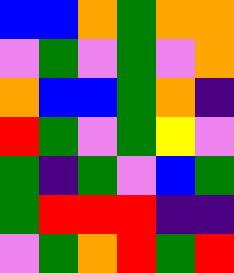[["blue", "blue", "orange", "green", "orange", "orange"], ["violet", "green", "violet", "green", "violet", "orange"], ["orange", "blue", "blue", "green", "orange", "indigo"], ["red", "green", "violet", "green", "yellow", "violet"], ["green", "indigo", "green", "violet", "blue", "green"], ["green", "red", "red", "red", "indigo", "indigo"], ["violet", "green", "orange", "red", "green", "red"]]